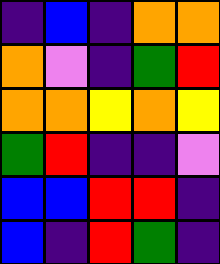[["indigo", "blue", "indigo", "orange", "orange"], ["orange", "violet", "indigo", "green", "red"], ["orange", "orange", "yellow", "orange", "yellow"], ["green", "red", "indigo", "indigo", "violet"], ["blue", "blue", "red", "red", "indigo"], ["blue", "indigo", "red", "green", "indigo"]]